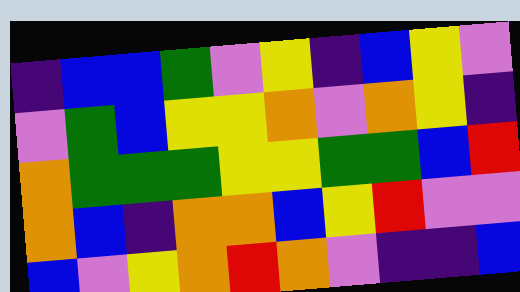[["indigo", "blue", "blue", "green", "violet", "yellow", "indigo", "blue", "yellow", "violet"], ["violet", "green", "blue", "yellow", "yellow", "orange", "violet", "orange", "yellow", "indigo"], ["orange", "green", "green", "green", "yellow", "yellow", "green", "green", "blue", "red"], ["orange", "blue", "indigo", "orange", "orange", "blue", "yellow", "red", "violet", "violet"], ["blue", "violet", "yellow", "orange", "red", "orange", "violet", "indigo", "indigo", "blue"]]